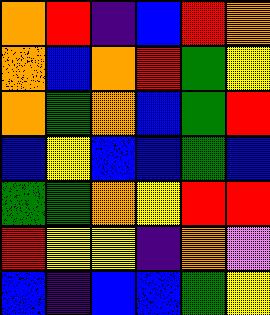[["orange", "red", "indigo", "blue", "red", "orange"], ["orange", "blue", "orange", "red", "green", "yellow"], ["orange", "green", "orange", "blue", "green", "red"], ["blue", "yellow", "blue", "blue", "green", "blue"], ["green", "green", "orange", "yellow", "red", "red"], ["red", "yellow", "yellow", "indigo", "orange", "violet"], ["blue", "indigo", "blue", "blue", "green", "yellow"]]